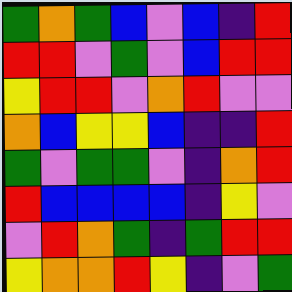[["green", "orange", "green", "blue", "violet", "blue", "indigo", "red"], ["red", "red", "violet", "green", "violet", "blue", "red", "red"], ["yellow", "red", "red", "violet", "orange", "red", "violet", "violet"], ["orange", "blue", "yellow", "yellow", "blue", "indigo", "indigo", "red"], ["green", "violet", "green", "green", "violet", "indigo", "orange", "red"], ["red", "blue", "blue", "blue", "blue", "indigo", "yellow", "violet"], ["violet", "red", "orange", "green", "indigo", "green", "red", "red"], ["yellow", "orange", "orange", "red", "yellow", "indigo", "violet", "green"]]